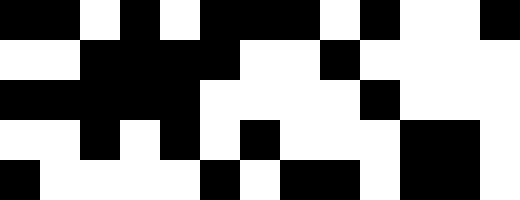[["black", "black", "white", "black", "white", "black", "black", "black", "white", "black", "white", "white", "black"], ["white", "white", "black", "black", "black", "black", "white", "white", "black", "white", "white", "white", "white"], ["black", "black", "black", "black", "black", "white", "white", "white", "white", "black", "white", "white", "white"], ["white", "white", "black", "white", "black", "white", "black", "white", "white", "white", "black", "black", "white"], ["black", "white", "white", "white", "white", "black", "white", "black", "black", "white", "black", "black", "white"]]